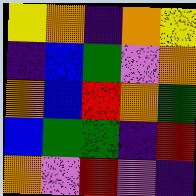[["yellow", "orange", "indigo", "orange", "yellow"], ["indigo", "blue", "green", "violet", "orange"], ["orange", "blue", "red", "orange", "green"], ["blue", "green", "green", "indigo", "red"], ["orange", "violet", "red", "violet", "indigo"]]